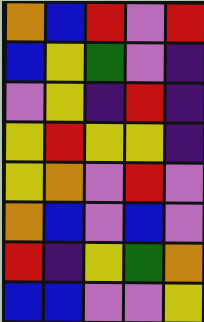[["orange", "blue", "red", "violet", "red"], ["blue", "yellow", "green", "violet", "indigo"], ["violet", "yellow", "indigo", "red", "indigo"], ["yellow", "red", "yellow", "yellow", "indigo"], ["yellow", "orange", "violet", "red", "violet"], ["orange", "blue", "violet", "blue", "violet"], ["red", "indigo", "yellow", "green", "orange"], ["blue", "blue", "violet", "violet", "yellow"]]